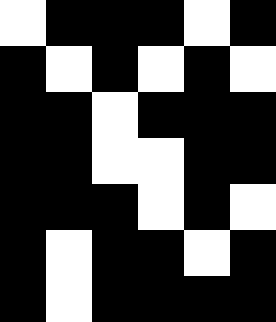[["white", "black", "black", "black", "white", "black"], ["black", "white", "black", "white", "black", "white"], ["black", "black", "white", "black", "black", "black"], ["black", "black", "white", "white", "black", "black"], ["black", "black", "black", "white", "black", "white"], ["black", "white", "black", "black", "white", "black"], ["black", "white", "black", "black", "black", "black"]]